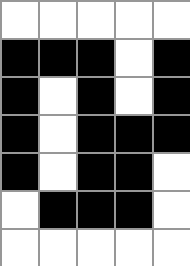[["white", "white", "white", "white", "white"], ["black", "black", "black", "white", "black"], ["black", "white", "black", "white", "black"], ["black", "white", "black", "black", "black"], ["black", "white", "black", "black", "white"], ["white", "black", "black", "black", "white"], ["white", "white", "white", "white", "white"]]